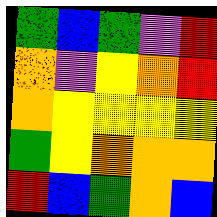[["green", "blue", "green", "violet", "red"], ["orange", "violet", "yellow", "orange", "red"], ["orange", "yellow", "yellow", "yellow", "yellow"], ["green", "yellow", "orange", "orange", "orange"], ["red", "blue", "green", "orange", "blue"]]